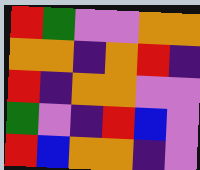[["red", "green", "violet", "violet", "orange", "orange"], ["orange", "orange", "indigo", "orange", "red", "indigo"], ["red", "indigo", "orange", "orange", "violet", "violet"], ["green", "violet", "indigo", "red", "blue", "violet"], ["red", "blue", "orange", "orange", "indigo", "violet"]]